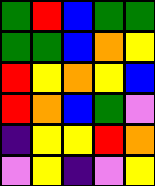[["green", "red", "blue", "green", "green"], ["green", "green", "blue", "orange", "yellow"], ["red", "yellow", "orange", "yellow", "blue"], ["red", "orange", "blue", "green", "violet"], ["indigo", "yellow", "yellow", "red", "orange"], ["violet", "yellow", "indigo", "violet", "yellow"]]